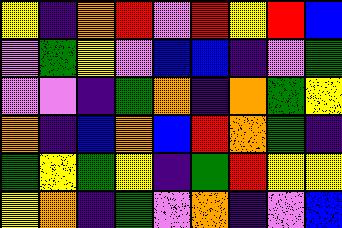[["yellow", "indigo", "orange", "red", "violet", "red", "yellow", "red", "blue"], ["violet", "green", "yellow", "violet", "blue", "blue", "indigo", "violet", "green"], ["violet", "violet", "indigo", "green", "orange", "indigo", "orange", "green", "yellow"], ["orange", "indigo", "blue", "orange", "blue", "red", "orange", "green", "indigo"], ["green", "yellow", "green", "yellow", "indigo", "green", "red", "yellow", "yellow"], ["yellow", "orange", "indigo", "green", "violet", "orange", "indigo", "violet", "blue"]]